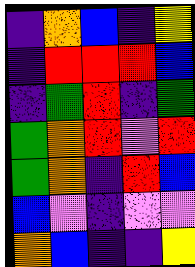[["indigo", "orange", "blue", "indigo", "yellow"], ["indigo", "red", "red", "red", "blue"], ["indigo", "green", "red", "indigo", "green"], ["green", "orange", "red", "violet", "red"], ["green", "orange", "indigo", "red", "blue"], ["blue", "violet", "indigo", "violet", "violet"], ["orange", "blue", "indigo", "indigo", "yellow"]]